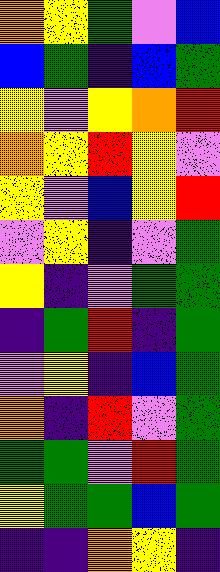[["orange", "yellow", "green", "violet", "blue"], ["blue", "green", "indigo", "blue", "green"], ["yellow", "violet", "yellow", "orange", "red"], ["orange", "yellow", "red", "yellow", "violet"], ["yellow", "violet", "blue", "yellow", "red"], ["violet", "yellow", "indigo", "violet", "green"], ["yellow", "indigo", "violet", "green", "green"], ["indigo", "green", "red", "indigo", "green"], ["violet", "yellow", "indigo", "blue", "green"], ["orange", "indigo", "red", "violet", "green"], ["green", "green", "violet", "red", "green"], ["yellow", "green", "green", "blue", "green"], ["indigo", "indigo", "orange", "yellow", "indigo"]]